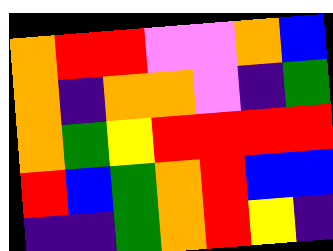[["orange", "red", "red", "violet", "violet", "orange", "blue"], ["orange", "indigo", "orange", "orange", "violet", "indigo", "green"], ["orange", "green", "yellow", "red", "red", "red", "red"], ["red", "blue", "green", "orange", "red", "blue", "blue"], ["indigo", "indigo", "green", "orange", "red", "yellow", "indigo"]]